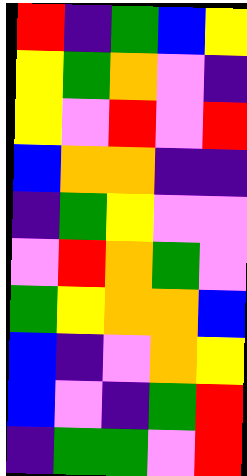[["red", "indigo", "green", "blue", "yellow"], ["yellow", "green", "orange", "violet", "indigo"], ["yellow", "violet", "red", "violet", "red"], ["blue", "orange", "orange", "indigo", "indigo"], ["indigo", "green", "yellow", "violet", "violet"], ["violet", "red", "orange", "green", "violet"], ["green", "yellow", "orange", "orange", "blue"], ["blue", "indigo", "violet", "orange", "yellow"], ["blue", "violet", "indigo", "green", "red"], ["indigo", "green", "green", "violet", "red"]]